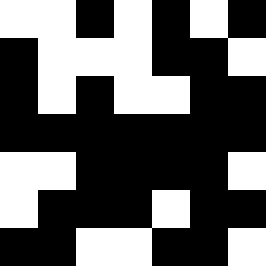[["white", "white", "black", "white", "black", "white", "black"], ["black", "white", "white", "white", "black", "black", "white"], ["black", "white", "black", "white", "white", "black", "black"], ["black", "black", "black", "black", "black", "black", "black"], ["white", "white", "black", "black", "black", "black", "white"], ["white", "black", "black", "black", "white", "black", "black"], ["black", "black", "white", "white", "black", "black", "white"]]